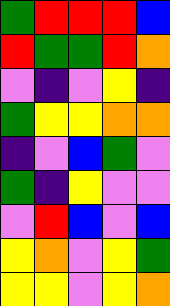[["green", "red", "red", "red", "blue"], ["red", "green", "green", "red", "orange"], ["violet", "indigo", "violet", "yellow", "indigo"], ["green", "yellow", "yellow", "orange", "orange"], ["indigo", "violet", "blue", "green", "violet"], ["green", "indigo", "yellow", "violet", "violet"], ["violet", "red", "blue", "violet", "blue"], ["yellow", "orange", "violet", "yellow", "green"], ["yellow", "yellow", "violet", "yellow", "orange"]]